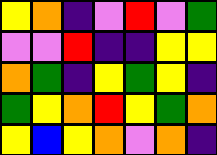[["yellow", "orange", "indigo", "violet", "red", "violet", "green"], ["violet", "violet", "red", "indigo", "indigo", "yellow", "yellow"], ["orange", "green", "indigo", "yellow", "green", "yellow", "indigo"], ["green", "yellow", "orange", "red", "yellow", "green", "orange"], ["yellow", "blue", "yellow", "orange", "violet", "orange", "indigo"]]